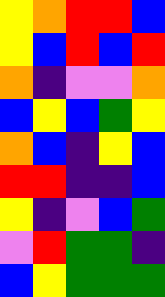[["yellow", "orange", "red", "red", "blue"], ["yellow", "blue", "red", "blue", "red"], ["orange", "indigo", "violet", "violet", "orange"], ["blue", "yellow", "blue", "green", "yellow"], ["orange", "blue", "indigo", "yellow", "blue"], ["red", "red", "indigo", "indigo", "blue"], ["yellow", "indigo", "violet", "blue", "green"], ["violet", "red", "green", "green", "indigo"], ["blue", "yellow", "green", "green", "green"]]